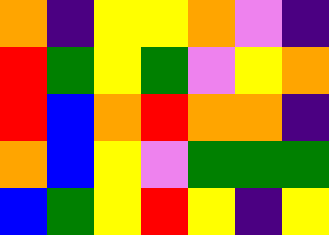[["orange", "indigo", "yellow", "yellow", "orange", "violet", "indigo"], ["red", "green", "yellow", "green", "violet", "yellow", "orange"], ["red", "blue", "orange", "red", "orange", "orange", "indigo"], ["orange", "blue", "yellow", "violet", "green", "green", "green"], ["blue", "green", "yellow", "red", "yellow", "indigo", "yellow"]]